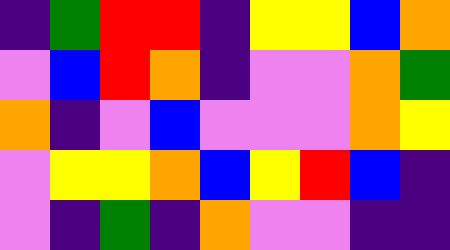[["indigo", "green", "red", "red", "indigo", "yellow", "yellow", "blue", "orange"], ["violet", "blue", "red", "orange", "indigo", "violet", "violet", "orange", "green"], ["orange", "indigo", "violet", "blue", "violet", "violet", "violet", "orange", "yellow"], ["violet", "yellow", "yellow", "orange", "blue", "yellow", "red", "blue", "indigo"], ["violet", "indigo", "green", "indigo", "orange", "violet", "violet", "indigo", "indigo"]]